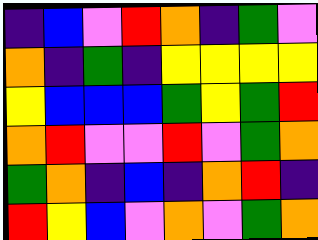[["indigo", "blue", "violet", "red", "orange", "indigo", "green", "violet"], ["orange", "indigo", "green", "indigo", "yellow", "yellow", "yellow", "yellow"], ["yellow", "blue", "blue", "blue", "green", "yellow", "green", "red"], ["orange", "red", "violet", "violet", "red", "violet", "green", "orange"], ["green", "orange", "indigo", "blue", "indigo", "orange", "red", "indigo"], ["red", "yellow", "blue", "violet", "orange", "violet", "green", "orange"]]